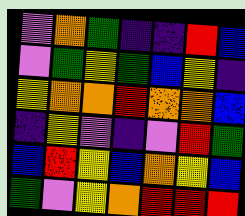[["violet", "orange", "green", "indigo", "indigo", "red", "blue"], ["violet", "green", "yellow", "green", "blue", "yellow", "indigo"], ["yellow", "orange", "orange", "red", "orange", "orange", "blue"], ["indigo", "yellow", "violet", "indigo", "violet", "red", "green"], ["blue", "red", "yellow", "blue", "orange", "yellow", "blue"], ["green", "violet", "yellow", "orange", "red", "red", "red"]]